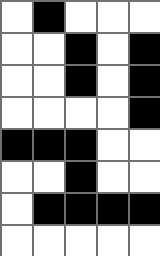[["white", "black", "white", "white", "white"], ["white", "white", "black", "white", "black"], ["white", "white", "black", "white", "black"], ["white", "white", "white", "white", "black"], ["black", "black", "black", "white", "white"], ["white", "white", "black", "white", "white"], ["white", "black", "black", "black", "black"], ["white", "white", "white", "white", "white"]]